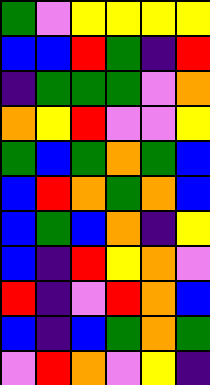[["green", "violet", "yellow", "yellow", "yellow", "yellow"], ["blue", "blue", "red", "green", "indigo", "red"], ["indigo", "green", "green", "green", "violet", "orange"], ["orange", "yellow", "red", "violet", "violet", "yellow"], ["green", "blue", "green", "orange", "green", "blue"], ["blue", "red", "orange", "green", "orange", "blue"], ["blue", "green", "blue", "orange", "indigo", "yellow"], ["blue", "indigo", "red", "yellow", "orange", "violet"], ["red", "indigo", "violet", "red", "orange", "blue"], ["blue", "indigo", "blue", "green", "orange", "green"], ["violet", "red", "orange", "violet", "yellow", "indigo"]]